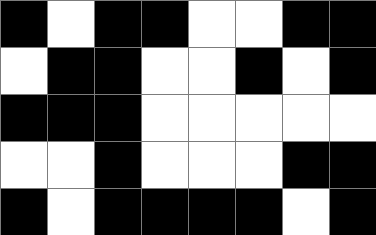[["black", "white", "black", "black", "white", "white", "black", "black"], ["white", "black", "black", "white", "white", "black", "white", "black"], ["black", "black", "black", "white", "white", "white", "white", "white"], ["white", "white", "black", "white", "white", "white", "black", "black"], ["black", "white", "black", "black", "black", "black", "white", "black"]]